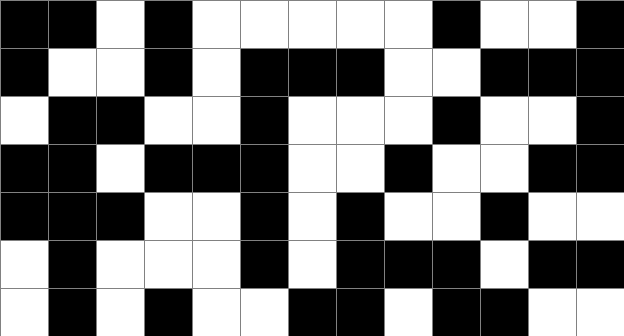[["black", "black", "white", "black", "white", "white", "white", "white", "white", "black", "white", "white", "black"], ["black", "white", "white", "black", "white", "black", "black", "black", "white", "white", "black", "black", "black"], ["white", "black", "black", "white", "white", "black", "white", "white", "white", "black", "white", "white", "black"], ["black", "black", "white", "black", "black", "black", "white", "white", "black", "white", "white", "black", "black"], ["black", "black", "black", "white", "white", "black", "white", "black", "white", "white", "black", "white", "white"], ["white", "black", "white", "white", "white", "black", "white", "black", "black", "black", "white", "black", "black"], ["white", "black", "white", "black", "white", "white", "black", "black", "white", "black", "black", "white", "white"]]